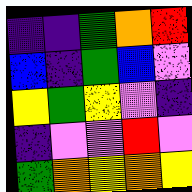[["indigo", "indigo", "green", "orange", "red"], ["blue", "indigo", "green", "blue", "violet"], ["yellow", "green", "yellow", "violet", "indigo"], ["indigo", "violet", "violet", "red", "violet"], ["green", "orange", "yellow", "orange", "yellow"]]